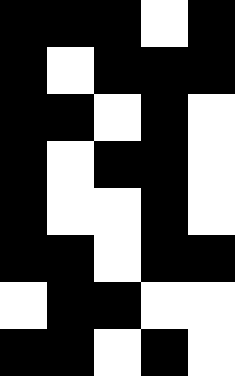[["black", "black", "black", "white", "black"], ["black", "white", "black", "black", "black"], ["black", "black", "white", "black", "white"], ["black", "white", "black", "black", "white"], ["black", "white", "white", "black", "white"], ["black", "black", "white", "black", "black"], ["white", "black", "black", "white", "white"], ["black", "black", "white", "black", "white"]]